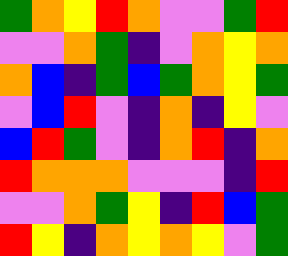[["green", "orange", "yellow", "red", "orange", "violet", "violet", "green", "red"], ["violet", "violet", "orange", "green", "indigo", "violet", "orange", "yellow", "orange"], ["orange", "blue", "indigo", "green", "blue", "green", "orange", "yellow", "green"], ["violet", "blue", "red", "violet", "indigo", "orange", "indigo", "yellow", "violet"], ["blue", "red", "green", "violet", "indigo", "orange", "red", "indigo", "orange"], ["red", "orange", "orange", "orange", "violet", "violet", "violet", "indigo", "red"], ["violet", "violet", "orange", "green", "yellow", "indigo", "red", "blue", "green"], ["red", "yellow", "indigo", "orange", "yellow", "orange", "yellow", "violet", "green"]]